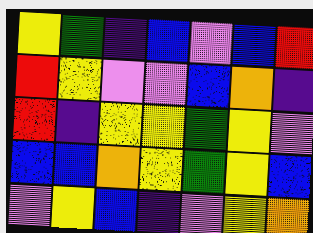[["yellow", "green", "indigo", "blue", "violet", "blue", "red"], ["red", "yellow", "violet", "violet", "blue", "orange", "indigo"], ["red", "indigo", "yellow", "yellow", "green", "yellow", "violet"], ["blue", "blue", "orange", "yellow", "green", "yellow", "blue"], ["violet", "yellow", "blue", "indigo", "violet", "yellow", "orange"]]